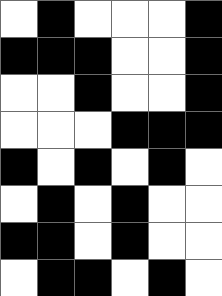[["white", "black", "white", "white", "white", "black"], ["black", "black", "black", "white", "white", "black"], ["white", "white", "black", "white", "white", "black"], ["white", "white", "white", "black", "black", "black"], ["black", "white", "black", "white", "black", "white"], ["white", "black", "white", "black", "white", "white"], ["black", "black", "white", "black", "white", "white"], ["white", "black", "black", "white", "black", "white"]]